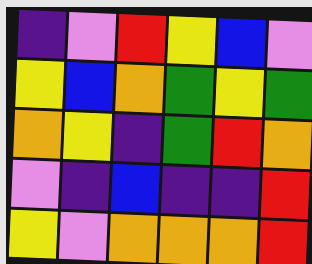[["indigo", "violet", "red", "yellow", "blue", "violet"], ["yellow", "blue", "orange", "green", "yellow", "green"], ["orange", "yellow", "indigo", "green", "red", "orange"], ["violet", "indigo", "blue", "indigo", "indigo", "red"], ["yellow", "violet", "orange", "orange", "orange", "red"]]